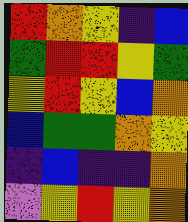[["red", "orange", "yellow", "indigo", "blue"], ["green", "red", "red", "yellow", "green"], ["yellow", "red", "yellow", "blue", "orange"], ["blue", "green", "green", "orange", "yellow"], ["indigo", "blue", "indigo", "indigo", "orange"], ["violet", "yellow", "red", "yellow", "orange"]]